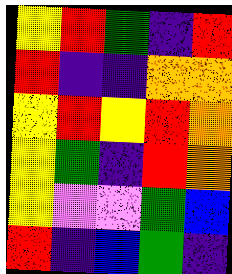[["yellow", "red", "green", "indigo", "red"], ["red", "indigo", "indigo", "orange", "orange"], ["yellow", "red", "yellow", "red", "orange"], ["yellow", "green", "indigo", "red", "orange"], ["yellow", "violet", "violet", "green", "blue"], ["red", "indigo", "blue", "green", "indigo"]]